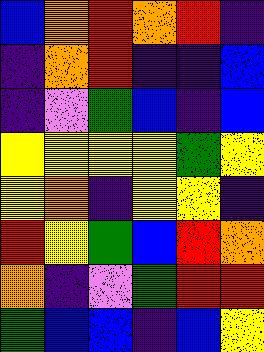[["blue", "orange", "red", "orange", "red", "indigo"], ["indigo", "orange", "red", "indigo", "indigo", "blue"], ["indigo", "violet", "green", "blue", "indigo", "blue"], ["yellow", "yellow", "yellow", "yellow", "green", "yellow"], ["yellow", "orange", "indigo", "yellow", "yellow", "indigo"], ["red", "yellow", "green", "blue", "red", "orange"], ["orange", "indigo", "violet", "green", "red", "red"], ["green", "blue", "blue", "indigo", "blue", "yellow"]]